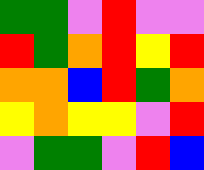[["green", "green", "violet", "red", "violet", "violet"], ["red", "green", "orange", "red", "yellow", "red"], ["orange", "orange", "blue", "red", "green", "orange"], ["yellow", "orange", "yellow", "yellow", "violet", "red"], ["violet", "green", "green", "violet", "red", "blue"]]